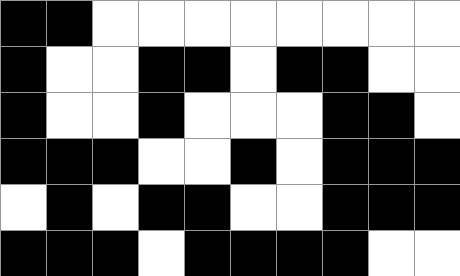[["black", "black", "white", "white", "white", "white", "white", "white", "white", "white"], ["black", "white", "white", "black", "black", "white", "black", "black", "white", "white"], ["black", "white", "white", "black", "white", "white", "white", "black", "black", "white"], ["black", "black", "black", "white", "white", "black", "white", "black", "black", "black"], ["white", "black", "white", "black", "black", "white", "white", "black", "black", "black"], ["black", "black", "black", "white", "black", "black", "black", "black", "white", "white"]]